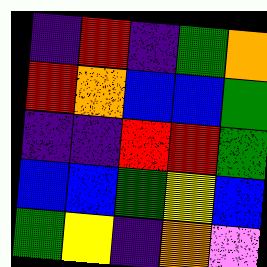[["indigo", "red", "indigo", "green", "orange"], ["red", "orange", "blue", "blue", "green"], ["indigo", "indigo", "red", "red", "green"], ["blue", "blue", "green", "yellow", "blue"], ["green", "yellow", "indigo", "orange", "violet"]]